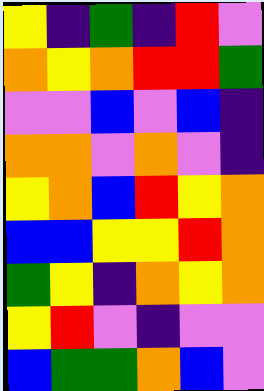[["yellow", "indigo", "green", "indigo", "red", "violet"], ["orange", "yellow", "orange", "red", "red", "green"], ["violet", "violet", "blue", "violet", "blue", "indigo"], ["orange", "orange", "violet", "orange", "violet", "indigo"], ["yellow", "orange", "blue", "red", "yellow", "orange"], ["blue", "blue", "yellow", "yellow", "red", "orange"], ["green", "yellow", "indigo", "orange", "yellow", "orange"], ["yellow", "red", "violet", "indigo", "violet", "violet"], ["blue", "green", "green", "orange", "blue", "violet"]]